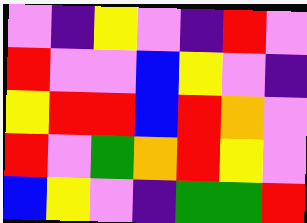[["violet", "indigo", "yellow", "violet", "indigo", "red", "violet"], ["red", "violet", "violet", "blue", "yellow", "violet", "indigo"], ["yellow", "red", "red", "blue", "red", "orange", "violet"], ["red", "violet", "green", "orange", "red", "yellow", "violet"], ["blue", "yellow", "violet", "indigo", "green", "green", "red"]]